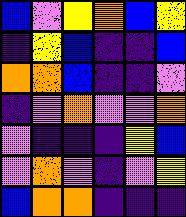[["blue", "violet", "yellow", "orange", "blue", "yellow"], ["indigo", "yellow", "blue", "indigo", "indigo", "blue"], ["orange", "orange", "blue", "indigo", "indigo", "violet"], ["indigo", "violet", "orange", "violet", "violet", "orange"], ["violet", "indigo", "indigo", "indigo", "yellow", "blue"], ["violet", "orange", "violet", "indigo", "violet", "yellow"], ["blue", "orange", "orange", "indigo", "indigo", "indigo"]]